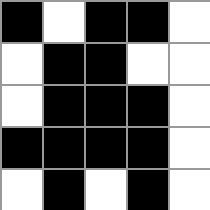[["black", "white", "black", "black", "white"], ["white", "black", "black", "white", "white"], ["white", "black", "black", "black", "white"], ["black", "black", "black", "black", "white"], ["white", "black", "white", "black", "white"]]